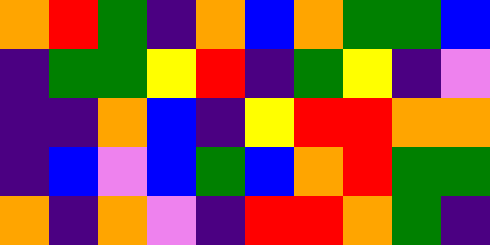[["orange", "red", "green", "indigo", "orange", "blue", "orange", "green", "green", "blue"], ["indigo", "green", "green", "yellow", "red", "indigo", "green", "yellow", "indigo", "violet"], ["indigo", "indigo", "orange", "blue", "indigo", "yellow", "red", "red", "orange", "orange"], ["indigo", "blue", "violet", "blue", "green", "blue", "orange", "red", "green", "green"], ["orange", "indigo", "orange", "violet", "indigo", "red", "red", "orange", "green", "indigo"]]